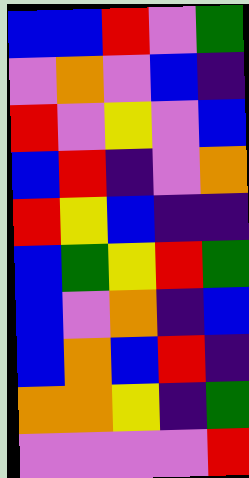[["blue", "blue", "red", "violet", "green"], ["violet", "orange", "violet", "blue", "indigo"], ["red", "violet", "yellow", "violet", "blue"], ["blue", "red", "indigo", "violet", "orange"], ["red", "yellow", "blue", "indigo", "indigo"], ["blue", "green", "yellow", "red", "green"], ["blue", "violet", "orange", "indigo", "blue"], ["blue", "orange", "blue", "red", "indigo"], ["orange", "orange", "yellow", "indigo", "green"], ["violet", "violet", "violet", "violet", "red"]]